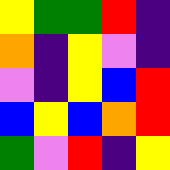[["yellow", "green", "green", "red", "indigo"], ["orange", "indigo", "yellow", "violet", "indigo"], ["violet", "indigo", "yellow", "blue", "red"], ["blue", "yellow", "blue", "orange", "red"], ["green", "violet", "red", "indigo", "yellow"]]